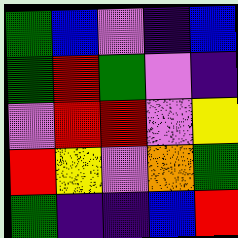[["green", "blue", "violet", "indigo", "blue"], ["green", "red", "green", "violet", "indigo"], ["violet", "red", "red", "violet", "yellow"], ["red", "yellow", "violet", "orange", "green"], ["green", "indigo", "indigo", "blue", "red"]]